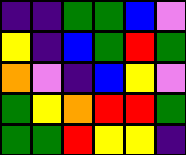[["indigo", "indigo", "green", "green", "blue", "violet"], ["yellow", "indigo", "blue", "green", "red", "green"], ["orange", "violet", "indigo", "blue", "yellow", "violet"], ["green", "yellow", "orange", "red", "red", "green"], ["green", "green", "red", "yellow", "yellow", "indigo"]]